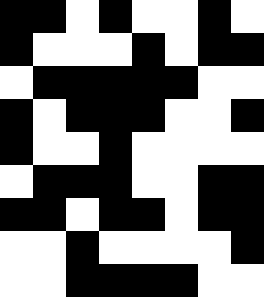[["black", "black", "white", "black", "white", "white", "black", "white"], ["black", "white", "white", "white", "black", "white", "black", "black"], ["white", "black", "black", "black", "black", "black", "white", "white"], ["black", "white", "black", "black", "black", "white", "white", "black"], ["black", "white", "white", "black", "white", "white", "white", "white"], ["white", "black", "black", "black", "white", "white", "black", "black"], ["black", "black", "white", "black", "black", "white", "black", "black"], ["white", "white", "black", "white", "white", "white", "white", "black"], ["white", "white", "black", "black", "black", "black", "white", "white"]]